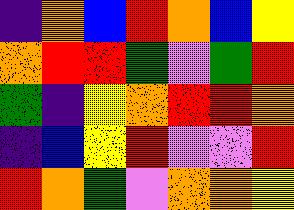[["indigo", "orange", "blue", "red", "orange", "blue", "yellow"], ["orange", "red", "red", "green", "violet", "green", "red"], ["green", "indigo", "yellow", "orange", "red", "red", "orange"], ["indigo", "blue", "yellow", "red", "violet", "violet", "red"], ["red", "orange", "green", "violet", "orange", "orange", "yellow"]]